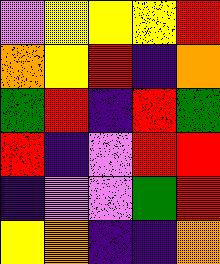[["violet", "yellow", "yellow", "yellow", "red"], ["orange", "yellow", "red", "indigo", "orange"], ["green", "red", "indigo", "red", "green"], ["red", "indigo", "violet", "red", "red"], ["indigo", "violet", "violet", "green", "red"], ["yellow", "orange", "indigo", "indigo", "orange"]]